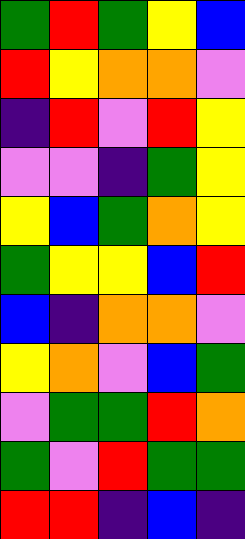[["green", "red", "green", "yellow", "blue"], ["red", "yellow", "orange", "orange", "violet"], ["indigo", "red", "violet", "red", "yellow"], ["violet", "violet", "indigo", "green", "yellow"], ["yellow", "blue", "green", "orange", "yellow"], ["green", "yellow", "yellow", "blue", "red"], ["blue", "indigo", "orange", "orange", "violet"], ["yellow", "orange", "violet", "blue", "green"], ["violet", "green", "green", "red", "orange"], ["green", "violet", "red", "green", "green"], ["red", "red", "indigo", "blue", "indigo"]]